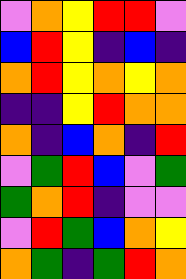[["violet", "orange", "yellow", "red", "red", "violet"], ["blue", "red", "yellow", "indigo", "blue", "indigo"], ["orange", "red", "yellow", "orange", "yellow", "orange"], ["indigo", "indigo", "yellow", "red", "orange", "orange"], ["orange", "indigo", "blue", "orange", "indigo", "red"], ["violet", "green", "red", "blue", "violet", "green"], ["green", "orange", "red", "indigo", "violet", "violet"], ["violet", "red", "green", "blue", "orange", "yellow"], ["orange", "green", "indigo", "green", "red", "orange"]]